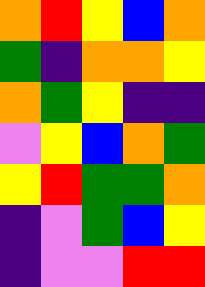[["orange", "red", "yellow", "blue", "orange"], ["green", "indigo", "orange", "orange", "yellow"], ["orange", "green", "yellow", "indigo", "indigo"], ["violet", "yellow", "blue", "orange", "green"], ["yellow", "red", "green", "green", "orange"], ["indigo", "violet", "green", "blue", "yellow"], ["indigo", "violet", "violet", "red", "red"]]